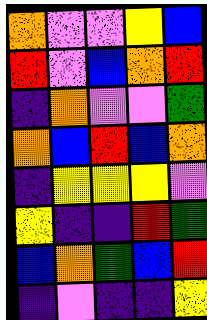[["orange", "violet", "violet", "yellow", "blue"], ["red", "violet", "blue", "orange", "red"], ["indigo", "orange", "violet", "violet", "green"], ["orange", "blue", "red", "blue", "orange"], ["indigo", "yellow", "yellow", "yellow", "violet"], ["yellow", "indigo", "indigo", "red", "green"], ["blue", "orange", "green", "blue", "red"], ["indigo", "violet", "indigo", "indigo", "yellow"]]